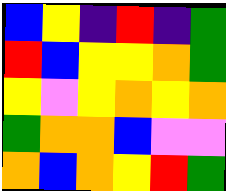[["blue", "yellow", "indigo", "red", "indigo", "green"], ["red", "blue", "yellow", "yellow", "orange", "green"], ["yellow", "violet", "yellow", "orange", "yellow", "orange"], ["green", "orange", "orange", "blue", "violet", "violet"], ["orange", "blue", "orange", "yellow", "red", "green"]]